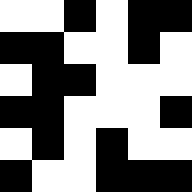[["white", "white", "black", "white", "black", "black"], ["black", "black", "white", "white", "black", "white"], ["white", "black", "black", "white", "white", "white"], ["black", "black", "white", "white", "white", "black"], ["white", "black", "white", "black", "white", "white"], ["black", "white", "white", "black", "black", "black"]]